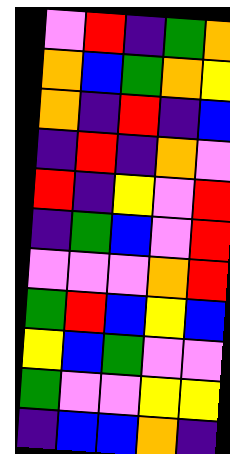[["violet", "red", "indigo", "green", "orange"], ["orange", "blue", "green", "orange", "yellow"], ["orange", "indigo", "red", "indigo", "blue"], ["indigo", "red", "indigo", "orange", "violet"], ["red", "indigo", "yellow", "violet", "red"], ["indigo", "green", "blue", "violet", "red"], ["violet", "violet", "violet", "orange", "red"], ["green", "red", "blue", "yellow", "blue"], ["yellow", "blue", "green", "violet", "violet"], ["green", "violet", "violet", "yellow", "yellow"], ["indigo", "blue", "blue", "orange", "indigo"]]